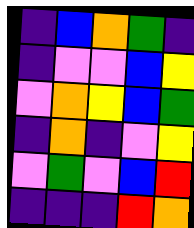[["indigo", "blue", "orange", "green", "indigo"], ["indigo", "violet", "violet", "blue", "yellow"], ["violet", "orange", "yellow", "blue", "green"], ["indigo", "orange", "indigo", "violet", "yellow"], ["violet", "green", "violet", "blue", "red"], ["indigo", "indigo", "indigo", "red", "orange"]]